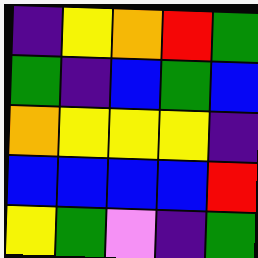[["indigo", "yellow", "orange", "red", "green"], ["green", "indigo", "blue", "green", "blue"], ["orange", "yellow", "yellow", "yellow", "indigo"], ["blue", "blue", "blue", "blue", "red"], ["yellow", "green", "violet", "indigo", "green"]]